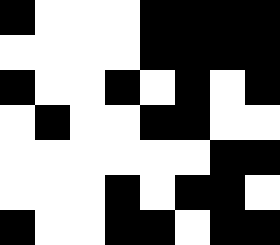[["black", "white", "white", "white", "black", "black", "black", "black"], ["white", "white", "white", "white", "black", "black", "black", "black"], ["black", "white", "white", "black", "white", "black", "white", "black"], ["white", "black", "white", "white", "black", "black", "white", "white"], ["white", "white", "white", "white", "white", "white", "black", "black"], ["white", "white", "white", "black", "white", "black", "black", "white"], ["black", "white", "white", "black", "black", "white", "black", "black"]]